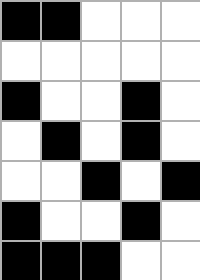[["black", "black", "white", "white", "white"], ["white", "white", "white", "white", "white"], ["black", "white", "white", "black", "white"], ["white", "black", "white", "black", "white"], ["white", "white", "black", "white", "black"], ["black", "white", "white", "black", "white"], ["black", "black", "black", "white", "white"]]